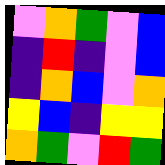[["violet", "orange", "green", "violet", "blue"], ["indigo", "red", "indigo", "violet", "blue"], ["indigo", "orange", "blue", "violet", "orange"], ["yellow", "blue", "indigo", "yellow", "yellow"], ["orange", "green", "violet", "red", "green"]]